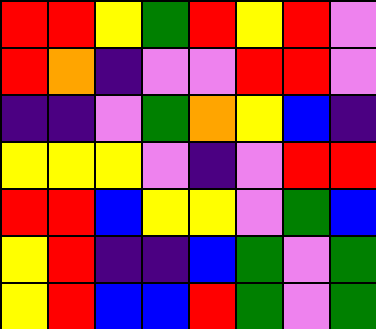[["red", "red", "yellow", "green", "red", "yellow", "red", "violet"], ["red", "orange", "indigo", "violet", "violet", "red", "red", "violet"], ["indigo", "indigo", "violet", "green", "orange", "yellow", "blue", "indigo"], ["yellow", "yellow", "yellow", "violet", "indigo", "violet", "red", "red"], ["red", "red", "blue", "yellow", "yellow", "violet", "green", "blue"], ["yellow", "red", "indigo", "indigo", "blue", "green", "violet", "green"], ["yellow", "red", "blue", "blue", "red", "green", "violet", "green"]]